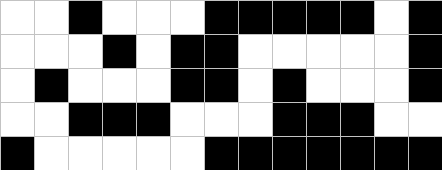[["white", "white", "black", "white", "white", "white", "black", "black", "black", "black", "black", "white", "black"], ["white", "white", "white", "black", "white", "black", "black", "white", "white", "white", "white", "white", "black"], ["white", "black", "white", "white", "white", "black", "black", "white", "black", "white", "white", "white", "black"], ["white", "white", "black", "black", "black", "white", "white", "white", "black", "black", "black", "white", "white"], ["black", "white", "white", "white", "white", "white", "black", "black", "black", "black", "black", "black", "black"]]